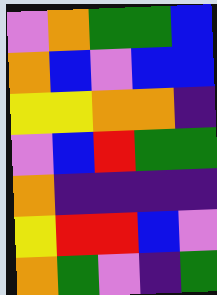[["violet", "orange", "green", "green", "blue"], ["orange", "blue", "violet", "blue", "blue"], ["yellow", "yellow", "orange", "orange", "indigo"], ["violet", "blue", "red", "green", "green"], ["orange", "indigo", "indigo", "indigo", "indigo"], ["yellow", "red", "red", "blue", "violet"], ["orange", "green", "violet", "indigo", "green"]]